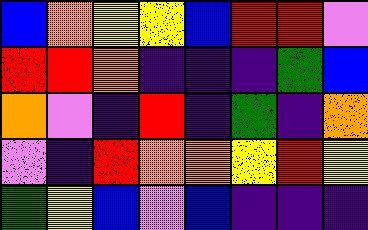[["blue", "orange", "yellow", "yellow", "blue", "red", "red", "violet"], ["red", "red", "orange", "indigo", "indigo", "indigo", "green", "blue"], ["orange", "violet", "indigo", "red", "indigo", "green", "indigo", "orange"], ["violet", "indigo", "red", "orange", "orange", "yellow", "red", "yellow"], ["green", "yellow", "blue", "violet", "blue", "indigo", "indigo", "indigo"]]